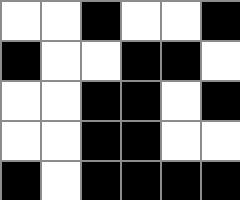[["white", "white", "black", "white", "white", "black"], ["black", "white", "white", "black", "black", "white"], ["white", "white", "black", "black", "white", "black"], ["white", "white", "black", "black", "white", "white"], ["black", "white", "black", "black", "black", "black"]]